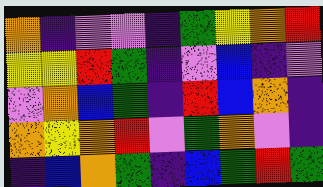[["orange", "indigo", "violet", "violet", "indigo", "green", "yellow", "orange", "red"], ["yellow", "yellow", "red", "green", "indigo", "violet", "blue", "indigo", "violet"], ["violet", "orange", "blue", "green", "indigo", "red", "blue", "orange", "indigo"], ["orange", "yellow", "orange", "red", "violet", "green", "orange", "violet", "indigo"], ["indigo", "blue", "orange", "green", "indigo", "blue", "green", "red", "green"]]